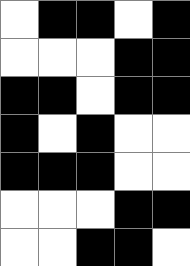[["white", "black", "black", "white", "black"], ["white", "white", "white", "black", "black"], ["black", "black", "white", "black", "black"], ["black", "white", "black", "white", "white"], ["black", "black", "black", "white", "white"], ["white", "white", "white", "black", "black"], ["white", "white", "black", "black", "white"]]